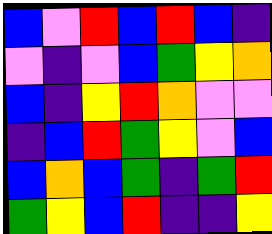[["blue", "violet", "red", "blue", "red", "blue", "indigo"], ["violet", "indigo", "violet", "blue", "green", "yellow", "orange"], ["blue", "indigo", "yellow", "red", "orange", "violet", "violet"], ["indigo", "blue", "red", "green", "yellow", "violet", "blue"], ["blue", "orange", "blue", "green", "indigo", "green", "red"], ["green", "yellow", "blue", "red", "indigo", "indigo", "yellow"]]